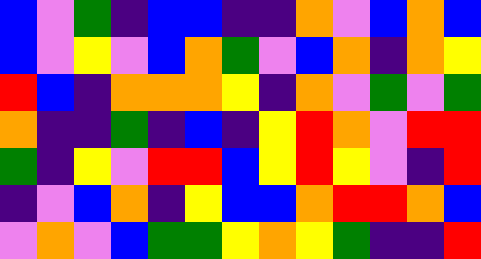[["blue", "violet", "green", "indigo", "blue", "blue", "indigo", "indigo", "orange", "violet", "blue", "orange", "blue"], ["blue", "violet", "yellow", "violet", "blue", "orange", "green", "violet", "blue", "orange", "indigo", "orange", "yellow"], ["red", "blue", "indigo", "orange", "orange", "orange", "yellow", "indigo", "orange", "violet", "green", "violet", "green"], ["orange", "indigo", "indigo", "green", "indigo", "blue", "indigo", "yellow", "red", "orange", "violet", "red", "red"], ["green", "indigo", "yellow", "violet", "red", "red", "blue", "yellow", "red", "yellow", "violet", "indigo", "red"], ["indigo", "violet", "blue", "orange", "indigo", "yellow", "blue", "blue", "orange", "red", "red", "orange", "blue"], ["violet", "orange", "violet", "blue", "green", "green", "yellow", "orange", "yellow", "green", "indigo", "indigo", "red"]]